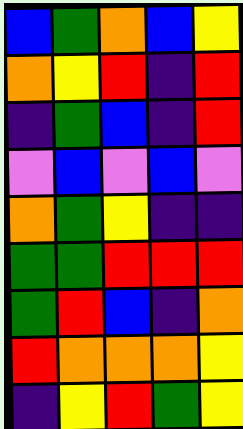[["blue", "green", "orange", "blue", "yellow"], ["orange", "yellow", "red", "indigo", "red"], ["indigo", "green", "blue", "indigo", "red"], ["violet", "blue", "violet", "blue", "violet"], ["orange", "green", "yellow", "indigo", "indigo"], ["green", "green", "red", "red", "red"], ["green", "red", "blue", "indigo", "orange"], ["red", "orange", "orange", "orange", "yellow"], ["indigo", "yellow", "red", "green", "yellow"]]